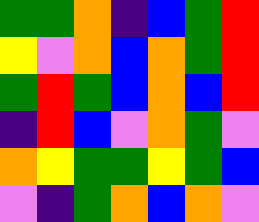[["green", "green", "orange", "indigo", "blue", "green", "red"], ["yellow", "violet", "orange", "blue", "orange", "green", "red"], ["green", "red", "green", "blue", "orange", "blue", "red"], ["indigo", "red", "blue", "violet", "orange", "green", "violet"], ["orange", "yellow", "green", "green", "yellow", "green", "blue"], ["violet", "indigo", "green", "orange", "blue", "orange", "violet"]]